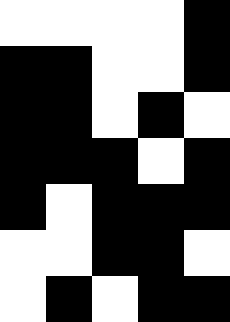[["white", "white", "white", "white", "black"], ["black", "black", "white", "white", "black"], ["black", "black", "white", "black", "white"], ["black", "black", "black", "white", "black"], ["black", "white", "black", "black", "black"], ["white", "white", "black", "black", "white"], ["white", "black", "white", "black", "black"]]